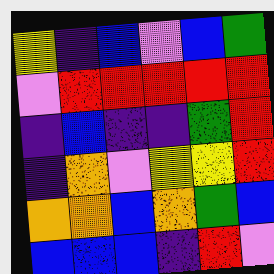[["yellow", "indigo", "blue", "violet", "blue", "green"], ["violet", "red", "red", "red", "red", "red"], ["indigo", "blue", "indigo", "indigo", "green", "red"], ["indigo", "orange", "violet", "yellow", "yellow", "red"], ["orange", "orange", "blue", "orange", "green", "blue"], ["blue", "blue", "blue", "indigo", "red", "violet"]]